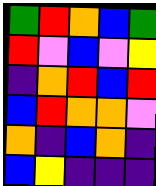[["green", "red", "orange", "blue", "green"], ["red", "violet", "blue", "violet", "yellow"], ["indigo", "orange", "red", "blue", "red"], ["blue", "red", "orange", "orange", "violet"], ["orange", "indigo", "blue", "orange", "indigo"], ["blue", "yellow", "indigo", "indigo", "indigo"]]